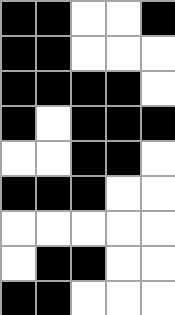[["black", "black", "white", "white", "black"], ["black", "black", "white", "white", "white"], ["black", "black", "black", "black", "white"], ["black", "white", "black", "black", "black"], ["white", "white", "black", "black", "white"], ["black", "black", "black", "white", "white"], ["white", "white", "white", "white", "white"], ["white", "black", "black", "white", "white"], ["black", "black", "white", "white", "white"]]